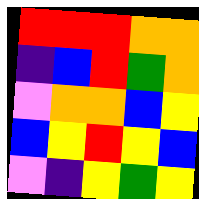[["red", "red", "red", "orange", "orange"], ["indigo", "blue", "red", "green", "orange"], ["violet", "orange", "orange", "blue", "yellow"], ["blue", "yellow", "red", "yellow", "blue"], ["violet", "indigo", "yellow", "green", "yellow"]]